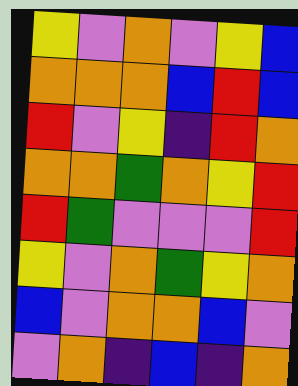[["yellow", "violet", "orange", "violet", "yellow", "blue"], ["orange", "orange", "orange", "blue", "red", "blue"], ["red", "violet", "yellow", "indigo", "red", "orange"], ["orange", "orange", "green", "orange", "yellow", "red"], ["red", "green", "violet", "violet", "violet", "red"], ["yellow", "violet", "orange", "green", "yellow", "orange"], ["blue", "violet", "orange", "orange", "blue", "violet"], ["violet", "orange", "indigo", "blue", "indigo", "orange"]]